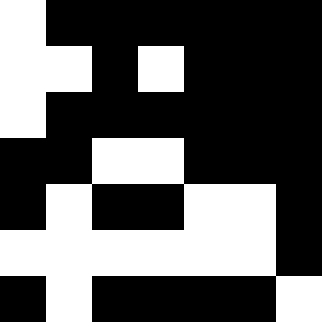[["white", "black", "black", "black", "black", "black", "black"], ["white", "white", "black", "white", "black", "black", "black"], ["white", "black", "black", "black", "black", "black", "black"], ["black", "black", "white", "white", "black", "black", "black"], ["black", "white", "black", "black", "white", "white", "black"], ["white", "white", "white", "white", "white", "white", "black"], ["black", "white", "black", "black", "black", "black", "white"]]